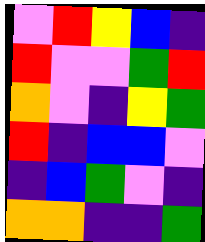[["violet", "red", "yellow", "blue", "indigo"], ["red", "violet", "violet", "green", "red"], ["orange", "violet", "indigo", "yellow", "green"], ["red", "indigo", "blue", "blue", "violet"], ["indigo", "blue", "green", "violet", "indigo"], ["orange", "orange", "indigo", "indigo", "green"]]